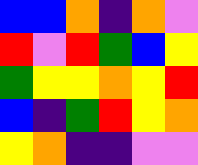[["blue", "blue", "orange", "indigo", "orange", "violet"], ["red", "violet", "red", "green", "blue", "yellow"], ["green", "yellow", "yellow", "orange", "yellow", "red"], ["blue", "indigo", "green", "red", "yellow", "orange"], ["yellow", "orange", "indigo", "indigo", "violet", "violet"]]